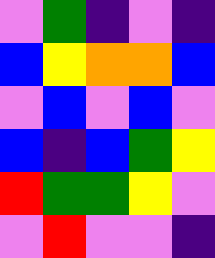[["violet", "green", "indigo", "violet", "indigo"], ["blue", "yellow", "orange", "orange", "blue"], ["violet", "blue", "violet", "blue", "violet"], ["blue", "indigo", "blue", "green", "yellow"], ["red", "green", "green", "yellow", "violet"], ["violet", "red", "violet", "violet", "indigo"]]